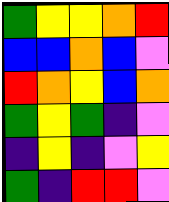[["green", "yellow", "yellow", "orange", "red"], ["blue", "blue", "orange", "blue", "violet"], ["red", "orange", "yellow", "blue", "orange"], ["green", "yellow", "green", "indigo", "violet"], ["indigo", "yellow", "indigo", "violet", "yellow"], ["green", "indigo", "red", "red", "violet"]]